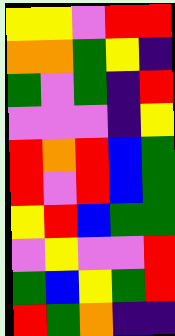[["yellow", "yellow", "violet", "red", "red"], ["orange", "orange", "green", "yellow", "indigo"], ["green", "violet", "green", "indigo", "red"], ["violet", "violet", "violet", "indigo", "yellow"], ["red", "orange", "red", "blue", "green"], ["red", "violet", "red", "blue", "green"], ["yellow", "red", "blue", "green", "green"], ["violet", "yellow", "violet", "violet", "red"], ["green", "blue", "yellow", "green", "red"], ["red", "green", "orange", "indigo", "indigo"]]